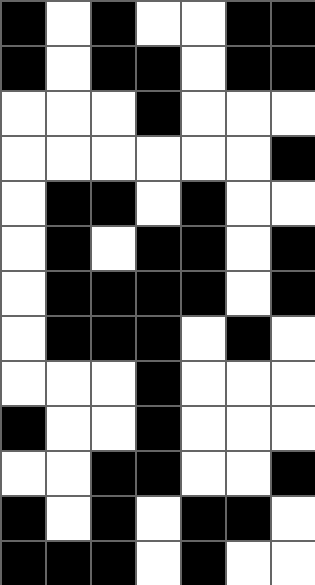[["black", "white", "black", "white", "white", "black", "black"], ["black", "white", "black", "black", "white", "black", "black"], ["white", "white", "white", "black", "white", "white", "white"], ["white", "white", "white", "white", "white", "white", "black"], ["white", "black", "black", "white", "black", "white", "white"], ["white", "black", "white", "black", "black", "white", "black"], ["white", "black", "black", "black", "black", "white", "black"], ["white", "black", "black", "black", "white", "black", "white"], ["white", "white", "white", "black", "white", "white", "white"], ["black", "white", "white", "black", "white", "white", "white"], ["white", "white", "black", "black", "white", "white", "black"], ["black", "white", "black", "white", "black", "black", "white"], ["black", "black", "black", "white", "black", "white", "white"]]